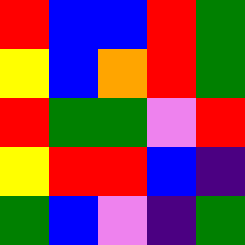[["red", "blue", "blue", "red", "green"], ["yellow", "blue", "orange", "red", "green"], ["red", "green", "green", "violet", "red"], ["yellow", "red", "red", "blue", "indigo"], ["green", "blue", "violet", "indigo", "green"]]